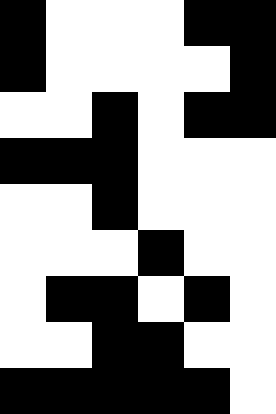[["black", "white", "white", "white", "black", "black"], ["black", "white", "white", "white", "white", "black"], ["white", "white", "black", "white", "black", "black"], ["black", "black", "black", "white", "white", "white"], ["white", "white", "black", "white", "white", "white"], ["white", "white", "white", "black", "white", "white"], ["white", "black", "black", "white", "black", "white"], ["white", "white", "black", "black", "white", "white"], ["black", "black", "black", "black", "black", "white"]]